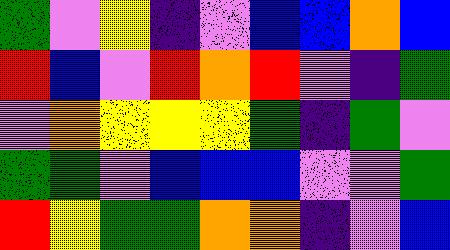[["green", "violet", "yellow", "indigo", "violet", "blue", "blue", "orange", "blue"], ["red", "blue", "violet", "red", "orange", "red", "violet", "indigo", "green"], ["violet", "orange", "yellow", "yellow", "yellow", "green", "indigo", "green", "violet"], ["green", "green", "violet", "blue", "blue", "blue", "violet", "violet", "green"], ["red", "yellow", "green", "green", "orange", "orange", "indigo", "violet", "blue"]]